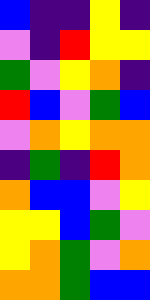[["blue", "indigo", "indigo", "yellow", "indigo"], ["violet", "indigo", "red", "yellow", "yellow"], ["green", "violet", "yellow", "orange", "indigo"], ["red", "blue", "violet", "green", "blue"], ["violet", "orange", "yellow", "orange", "orange"], ["indigo", "green", "indigo", "red", "orange"], ["orange", "blue", "blue", "violet", "yellow"], ["yellow", "yellow", "blue", "green", "violet"], ["yellow", "orange", "green", "violet", "orange"], ["orange", "orange", "green", "blue", "blue"]]